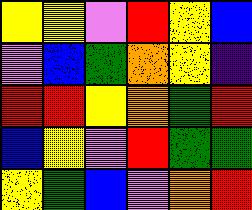[["yellow", "yellow", "violet", "red", "yellow", "blue"], ["violet", "blue", "green", "orange", "yellow", "indigo"], ["red", "red", "yellow", "orange", "green", "red"], ["blue", "yellow", "violet", "red", "green", "green"], ["yellow", "green", "blue", "violet", "orange", "red"]]